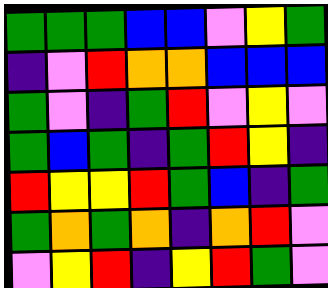[["green", "green", "green", "blue", "blue", "violet", "yellow", "green"], ["indigo", "violet", "red", "orange", "orange", "blue", "blue", "blue"], ["green", "violet", "indigo", "green", "red", "violet", "yellow", "violet"], ["green", "blue", "green", "indigo", "green", "red", "yellow", "indigo"], ["red", "yellow", "yellow", "red", "green", "blue", "indigo", "green"], ["green", "orange", "green", "orange", "indigo", "orange", "red", "violet"], ["violet", "yellow", "red", "indigo", "yellow", "red", "green", "violet"]]